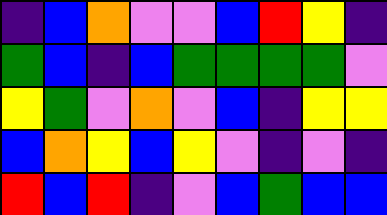[["indigo", "blue", "orange", "violet", "violet", "blue", "red", "yellow", "indigo"], ["green", "blue", "indigo", "blue", "green", "green", "green", "green", "violet"], ["yellow", "green", "violet", "orange", "violet", "blue", "indigo", "yellow", "yellow"], ["blue", "orange", "yellow", "blue", "yellow", "violet", "indigo", "violet", "indigo"], ["red", "blue", "red", "indigo", "violet", "blue", "green", "blue", "blue"]]